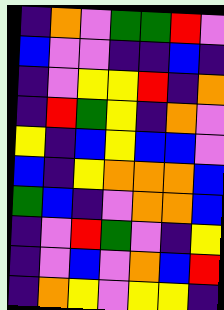[["indigo", "orange", "violet", "green", "green", "red", "violet"], ["blue", "violet", "violet", "indigo", "indigo", "blue", "indigo"], ["indigo", "violet", "yellow", "yellow", "red", "indigo", "orange"], ["indigo", "red", "green", "yellow", "indigo", "orange", "violet"], ["yellow", "indigo", "blue", "yellow", "blue", "blue", "violet"], ["blue", "indigo", "yellow", "orange", "orange", "orange", "blue"], ["green", "blue", "indigo", "violet", "orange", "orange", "blue"], ["indigo", "violet", "red", "green", "violet", "indigo", "yellow"], ["indigo", "violet", "blue", "violet", "orange", "blue", "red"], ["indigo", "orange", "yellow", "violet", "yellow", "yellow", "indigo"]]